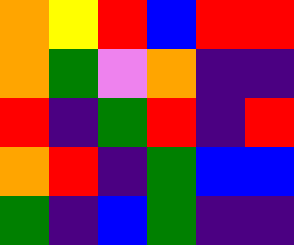[["orange", "yellow", "red", "blue", "red", "red"], ["orange", "green", "violet", "orange", "indigo", "indigo"], ["red", "indigo", "green", "red", "indigo", "red"], ["orange", "red", "indigo", "green", "blue", "blue"], ["green", "indigo", "blue", "green", "indigo", "indigo"]]